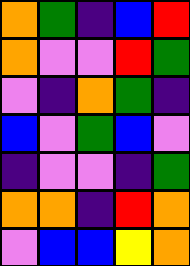[["orange", "green", "indigo", "blue", "red"], ["orange", "violet", "violet", "red", "green"], ["violet", "indigo", "orange", "green", "indigo"], ["blue", "violet", "green", "blue", "violet"], ["indigo", "violet", "violet", "indigo", "green"], ["orange", "orange", "indigo", "red", "orange"], ["violet", "blue", "blue", "yellow", "orange"]]